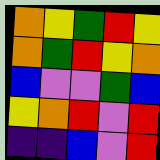[["orange", "yellow", "green", "red", "yellow"], ["orange", "green", "red", "yellow", "orange"], ["blue", "violet", "violet", "green", "blue"], ["yellow", "orange", "red", "violet", "red"], ["indigo", "indigo", "blue", "violet", "red"]]